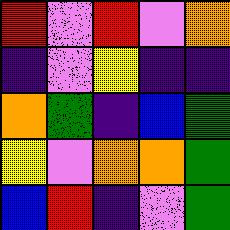[["red", "violet", "red", "violet", "orange"], ["indigo", "violet", "yellow", "indigo", "indigo"], ["orange", "green", "indigo", "blue", "green"], ["yellow", "violet", "orange", "orange", "green"], ["blue", "red", "indigo", "violet", "green"]]